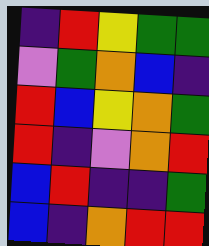[["indigo", "red", "yellow", "green", "green"], ["violet", "green", "orange", "blue", "indigo"], ["red", "blue", "yellow", "orange", "green"], ["red", "indigo", "violet", "orange", "red"], ["blue", "red", "indigo", "indigo", "green"], ["blue", "indigo", "orange", "red", "red"]]